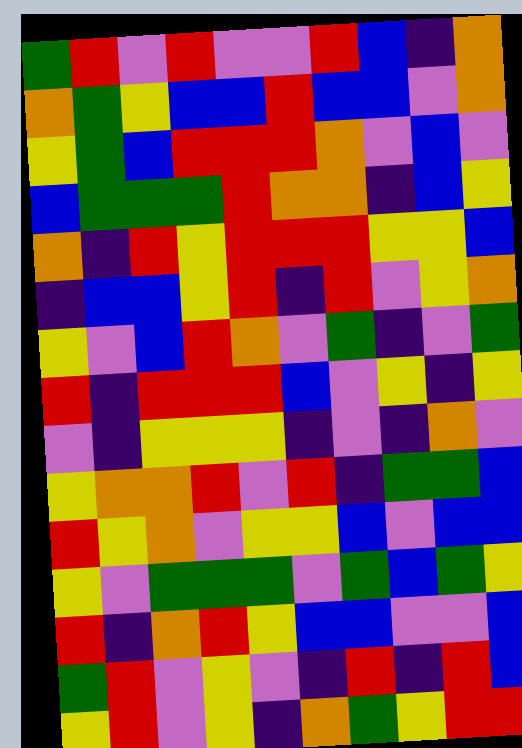[["green", "red", "violet", "red", "violet", "violet", "red", "blue", "indigo", "orange"], ["orange", "green", "yellow", "blue", "blue", "red", "blue", "blue", "violet", "orange"], ["yellow", "green", "blue", "red", "red", "red", "orange", "violet", "blue", "violet"], ["blue", "green", "green", "green", "red", "orange", "orange", "indigo", "blue", "yellow"], ["orange", "indigo", "red", "yellow", "red", "red", "red", "yellow", "yellow", "blue"], ["indigo", "blue", "blue", "yellow", "red", "indigo", "red", "violet", "yellow", "orange"], ["yellow", "violet", "blue", "red", "orange", "violet", "green", "indigo", "violet", "green"], ["red", "indigo", "red", "red", "red", "blue", "violet", "yellow", "indigo", "yellow"], ["violet", "indigo", "yellow", "yellow", "yellow", "indigo", "violet", "indigo", "orange", "violet"], ["yellow", "orange", "orange", "red", "violet", "red", "indigo", "green", "green", "blue"], ["red", "yellow", "orange", "violet", "yellow", "yellow", "blue", "violet", "blue", "blue"], ["yellow", "violet", "green", "green", "green", "violet", "green", "blue", "green", "yellow"], ["red", "indigo", "orange", "red", "yellow", "blue", "blue", "violet", "violet", "blue"], ["green", "red", "violet", "yellow", "violet", "indigo", "red", "indigo", "red", "blue"], ["yellow", "red", "violet", "yellow", "indigo", "orange", "green", "yellow", "red", "red"]]